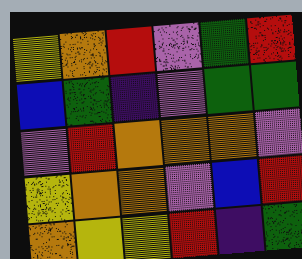[["yellow", "orange", "red", "violet", "green", "red"], ["blue", "green", "indigo", "violet", "green", "green"], ["violet", "red", "orange", "orange", "orange", "violet"], ["yellow", "orange", "orange", "violet", "blue", "red"], ["orange", "yellow", "yellow", "red", "indigo", "green"]]